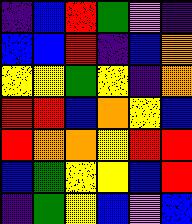[["indigo", "blue", "red", "green", "violet", "indigo"], ["blue", "blue", "red", "indigo", "blue", "orange"], ["yellow", "yellow", "green", "yellow", "indigo", "orange"], ["red", "red", "blue", "orange", "yellow", "blue"], ["red", "orange", "orange", "yellow", "red", "red"], ["blue", "green", "yellow", "yellow", "blue", "red"], ["indigo", "green", "yellow", "blue", "violet", "blue"]]